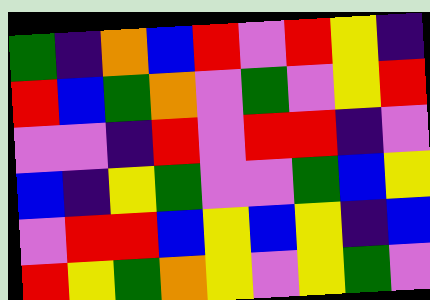[["green", "indigo", "orange", "blue", "red", "violet", "red", "yellow", "indigo"], ["red", "blue", "green", "orange", "violet", "green", "violet", "yellow", "red"], ["violet", "violet", "indigo", "red", "violet", "red", "red", "indigo", "violet"], ["blue", "indigo", "yellow", "green", "violet", "violet", "green", "blue", "yellow"], ["violet", "red", "red", "blue", "yellow", "blue", "yellow", "indigo", "blue"], ["red", "yellow", "green", "orange", "yellow", "violet", "yellow", "green", "violet"]]